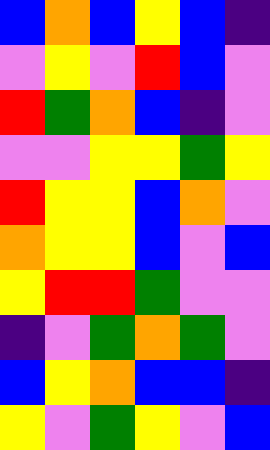[["blue", "orange", "blue", "yellow", "blue", "indigo"], ["violet", "yellow", "violet", "red", "blue", "violet"], ["red", "green", "orange", "blue", "indigo", "violet"], ["violet", "violet", "yellow", "yellow", "green", "yellow"], ["red", "yellow", "yellow", "blue", "orange", "violet"], ["orange", "yellow", "yellow", "blue", "violet", "blue"], ["yellow", "red", "red", "green", "violet", "violet"], ["indigo", "violet", "green", "orange", "green", "violet"], ["blue", "yellow", "orange", "blue", "blue", "indigo"], ["yellow", "violet", "green", "yellow", "violet", "blue"]]